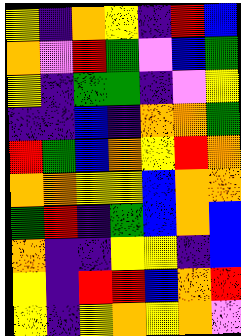[["yellow", "indigo", "orange", "yellow", "indigo", "red", "blue"], ["orange", "violet", "red", "green", "violet", "blue", "green"], ["yellow", "indigo", "green", "green", "indigo", "violet", "yellow"], ["indigo", "indigo", "blue", "indigo", "orange", "orange", "green"], ["red", "green", "blue", "orange", "yellow", "red", "orange"], ["orange", "orange", "yellow", "yellow", "blue", "orange", "orange"], ["green", "red", "indigo", "green", "blue", "orange", "blue"], ["orange", "indigo", "indigo", "yellow", "yellow", "indigo", "blue"], ["yellow", "indigo", "red", "red", "blue", "orange", "red"], ["yellow", "indigo", "yellow", "orange", "yellow", "orange", "violet"]]